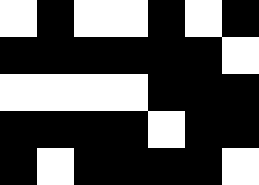[["white", "black", "white", "white", "black", "white", "black"], ["black", "black", "black", "black", "black", "black", "white"], ["white", "white", "white", "white", "black", "black", "black"], ["black", "black", "black", "black", "white", "black", "black"], ["black", "white", "black", "black", "black", "black", "white"]]